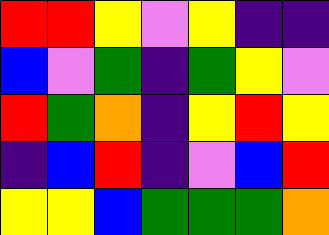[["red", "red", "yellow", "violet", "yellow", "indigo", "indigo"], ["blue", "violet", "green", "indigo", "green", "yellow", "violet"], ["red", "green", "orange", "indigo", "yellow", "red", "yellow"], ["indigo", "blue", "red", "indigo", "violet", "blue", "red"], ["yellow", "yellow", "blue", "green", "green", "green", "orange"]]